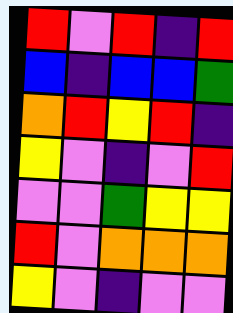[["red", "violet", "red", "indigo", "red"], ["blue", "indigo", "blue", "blue", "green"], ["orange", "red", "yellow", "red", "indigo"], ["yellow", "violet", "indigo", "violet", "red"], ["violet", "violet", "green", "yellow", "yellow"], ["red", "violet", "orange", "orange", "orange"], ["yellow", "violet", "indigo", "violet", "violet"]]